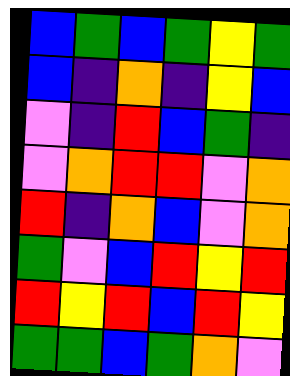[["blue", "green", "blue", "green", "yellow", "green"], ["blue", "indigo", "orange", "indigo", "yellow", "blue"], ["violet", "indigo", "red", "blue", "green", "indigo"], ["violet", "orange", "red", "red", "violet", "orange"], ["red", "indigo", "orange", "blue", "violet", "orange"], ["green", "violet", "blue", "red", "yellow", "red"], ["red", "yellow", "red", "blue", "red", "yellow"], ["green", "green", "blue", "green", "orange", "violet"]]